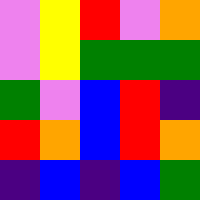[["violet", "yellow", "red", "violet", "orange"], ["violet", "yellow", "green", "green", "green"], ["green", "violet", "blue", "red", "indigo"], ["red", "orange", "blue", "red", "orange"], ["indigo", "blue", "indigo", "blue", "green"]]